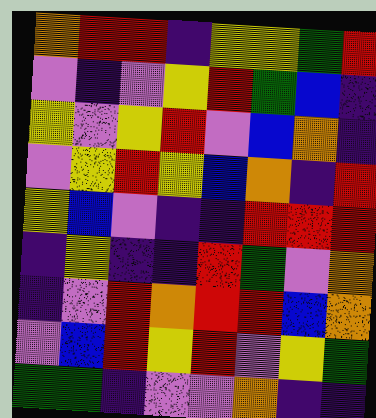[["orange", "red", "red", "indigo", "yellow", "yellow", "green", "red"], ["violet", "indigo", "violet", "yellow", "red", "green", "blue", "indigo"], ["yellow", "violet", "yellow", "red", "violet", "blue", "orange", "indigo"], ["violet", "yellow", "red", "yellow", "blue", "orange", "indigo", "red"], ["yellow", "blue", "violet", "indigo", "indigo", "red", "red", "red"], ["indigo", "yellow", "indigo", "indigo", "red", "green", "violet", "orange"], ["indigo", "violet", "red", "orange", "red", "red", "blue", "orange"], ["violet", "blue", "red", "yellow", "red", "violet", "yellow", "green"], ["green", "green", "indigo", "violet", "violet", "orange", "indigo", "indigo"]]